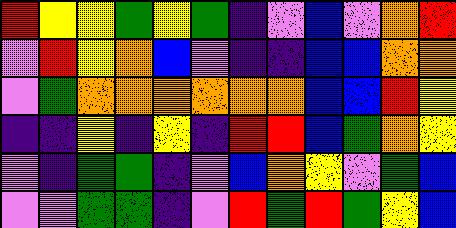[["red", "yellow", "yellow", "green", "yellow", "green", "indigo", "violet", "blue", "violet", "orange", "red"], ["violet", "red", "yellow", "orange", "blue", "violet", "indigo", "indigo", "blue", "blue", "orange", "orange"], ["violet", "green", "orange", "orange", "orange", "orange", "orange", "orange", "blue", "blue", "red", "yellow"], ["indigo", "indigo", "yellow", "indigo", "yellow", "indigo", "red", "red", "blue", "green", "orange", "yellow"], ["violet", "indigo", "green", "green", "indigo", "violet", "blue", "orange", "yellow", "violet", "green", "blue"], ["violet", "violet", "green", "green", "indigo", "violet", "red", "green", "red", "green", "yellow", "blue"]]